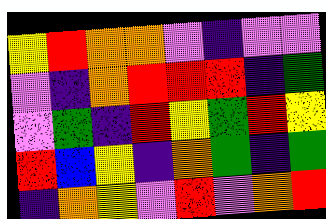[["yellow", "red", "orange", "orange", "violet", "indigo", "violet", "violet"], ["violet", "indigo", "orange", "red", "red", "red", "indigo", "green"], ["violet", "green", "indigo", "red", "yellow", "green", "red", "yellow"], ["red", "blue", "yellow", "indigo", "orange", "green", "indigo", "green"], ["indigo", "orange", "yellow", "violet", "red", "violet", "orange", "red"]]